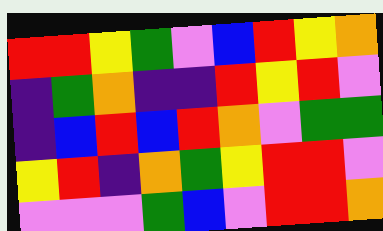[["red", "red", "yellow", "green", "violet", "blue", "red", "yellow", "orange"], ["indigo", "green", "orange", "indigo", "indigo", "red", "yellow", "red", "violet"], ["indigo", "blue", "red", "blue", "red", "orange", "violet", "green", "green"], ["yellow", "red", "indigo", "orange", "green", "yellow", "red", "red", "violet"], ["violet", "violet", "violet", "green", "blue", "violet", "red", "red", "orange"]]